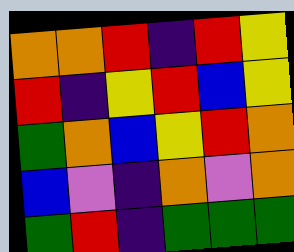[["orange", "orange", "red", "indigo", "red", "yellow"], ["red", "indigo", "yellow", "red", "blue", "yellow"], ["green", "orange", "blue", "yellow", "red", "orange"], ["blue", "violet", "indigo", "orange", "violet", "orange"], ["green", "red", "indigo", "green", "green", "green"]]